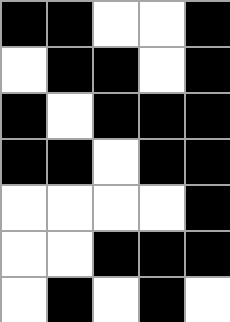[["black", "black", "white", "white", "black"], ["white", "black", "black", "white", "black"], ["black", "white", "black", "black", "black"], ["black", "black", "white", "black", "black"], ["white", "white", "white", "white", "black"], ["white", "white", "black", "black", "black"], ["white", "black", "white", "black", "white"]]